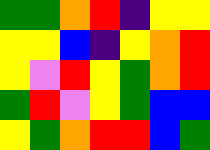[["green", "green", "orange", "red", "indigo", "yellow", "yellow"], ["yellow", "yellow", "blue", "indigo", "yellow", "orange", "red"], ["yellow", "violet", "red", "yellow", "green", "orange", "red"], ["green", "red", "violet", "yellow", "green", "blue", "blue"], ["yellow", "green", "orange", "red", "red", "blue", "green"]]